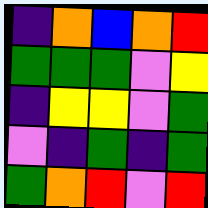[["indigo", "orange", "blue", "orange", "red"], ["green", "green", "green", "violet", "yellow"], ["indigo", "yellow", "yellow", "violet", "green"], ["violet", "indigo", "green", "indigo", "green"], ["green", "orange", "red", "violet", "red"]]